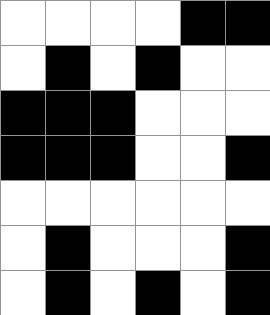[["white", "white", "white", "white", "black", "black"], ["white", "black", "white", "black", "white", "white"], ["black", "black", "black", "white", "white", "white"], ["black", "black", "black", "white", "white", "black"], ["white", "white", "white", "white", "white", "white"], ["white", "black", "white", "white", "white", "black"], ["white", "black", "white", "black", "white", "black"]]